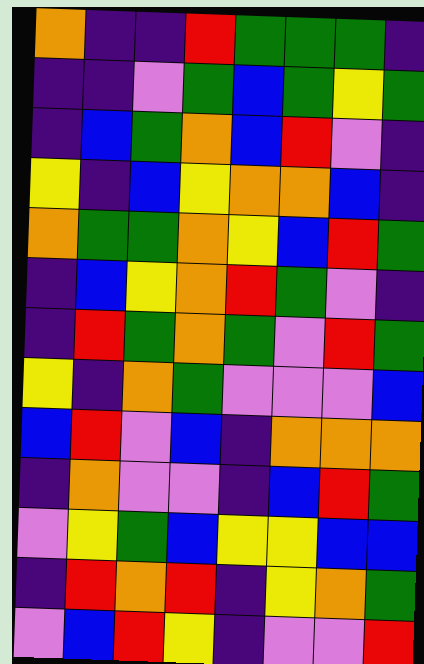[["orange", "indigo", "indigo", "red", "green", "green", "green", "indigo"], ["indigo", "indigo", "violet", "green", "blue", "green", "yellow", "green"], ["indigo", "blue", "green", "orange", "blue", "red", "violet", "indigo"], ["yellow", "indigo", "blue", "yellow", "orange", "orange", "blue", "indigo"], ["orange", "green", "green", "orange", "yellow", "blue", "red", "green"], ["indigo", "blue", "yellow", "orange", "red", "green", "violet", "indigo"], ["indigo", "red", "green", "orange", "green", "violet", "red", "green"], ["yellow", "indigo", "orange", "green", "violet", "violet", "violet", "blue"], ["blue", "red", "violet", "blue", "indigo", "orange", "orange", "orange"], ["indigo", "orange", "violet", "violet", "indigo", "blue", "red", "green"], ["violet", "yellow", "green", "blue", "yellow", "yellow", "blue", "blue"], ["indigo", "red", "orange", "red", "indigo", "yellow", "orange", "green"], ["violet", "blue", "red", "yellow", "indigo", "violet", "violet", "red"]]